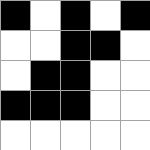[["black", "white", "black", "white", "black"], ["white", "white", "black", "black", "white"], ["white", "black", "black", "white", "white"], ["black", "black", "black", "white", "white"], ["white", "white", "white", "white", "white"]]